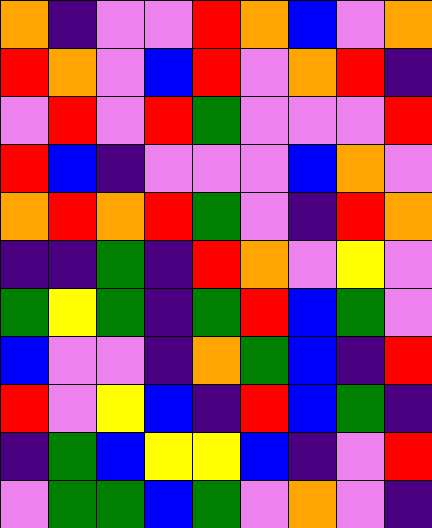[["orange", "indigo", "violet", "violet", "red", "orange", "blue", "violet", "orange"], ["red", "orange", "violet", "blue", "red", "violet", "orange", "red", "indigo"], ["violet", "red", "violet", "red", "green", "violet", "violet", "violet", "red"], ["red", "blue", "indigo", "violet", "violet", "violet", "blue", "orange", "violet"], ["orange", "red", "orange", "red", "green", "violet", "indigo", "red", "orange"], ["indigo", "indigo", "green", "indigo", "red", "orange", "violet", "yellow", "violet"], ["green", "yellow", "green", "indigo", "green", "red", "blue", "green", "violet"], ["blue", "violet", "violet", "indigo", "orange", "green", "blue", "indigo", "red"], ["red", "violet", "yellow", "blue", "indigo", "red", "blue", "green", "indigo"], ["indigo", "green", "blue", "yellow", "yellow", "blue", "indigo", "violet", "red"], ["violet", "green", "green", "blue", "green", "violet", "orange", "violet", "indigo"]]